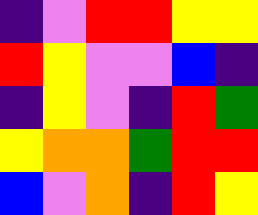[["indigo", "violet", "red", "red", "yellow", "yellow"], ["red", "yellow", "violet", "violet", "blue", "indigo"], ["indigo", "yellow", "violet", "indigo", "red", "green"], ["yellow", "orange", "orange", "green", "red", "red"], ["blue", "violet", "orange", "indigo", "red", "yellow"]]